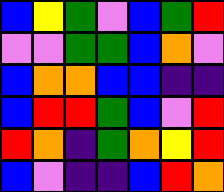[["blue", "yellow", "green", "violet", "blue", "green", "red"], ["violet", "violet", "green", "green", "blue", "orange", "violet"], ["blue", "orange", "orange", "blue", "blue", "indigo", "indigo"], ["blue", "red", "red", "green", "blue", "violet", "red"], ["red", "orange", "indigo", "green", "orange", "yellow", "red"], ["blue", "violet", "indigo", "indigo", "blue", "red", "orange"]]